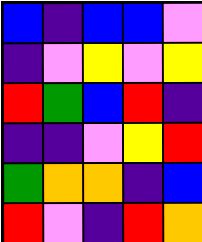[["blue", "indigo", "blue", "blue", "violet"], ["indigo", "violet", "yellow", "violet", "yellow"], ["red", "green", "blue", "red", "indigo"], ["indigo", "indigo", "violet", "yellow", "red"], ["green", "orange", "orange", "indigo", "blue"], ["red", "violet", "indigo", "red", "orange"]]